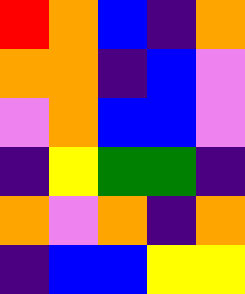[["red", "orange", "blue", "indigo", "orange"], ["orange", "orange", "indigo", "blue", "violet"], ["violet", "orange", "blue", "blue", "violet"], ["indigo", "yellow", "green", "green", "indigo"], ["orange", "violet", "orange", "indigo", "orange"], ["indigo", "blue", "blue", "yellow", "yellow"]]